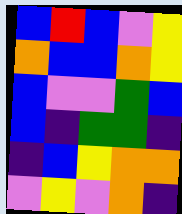[["blue", "red", "blue", "violet", "yellow"], ["orange", "blue", "blue", "orange", "yellow"], ["blue", "violet", "violet", "green", "blue"], ["blue", "indigo", "green", "green", "indigo"], ["indigo", "blue", "yellow", "orange", "orange"], ["violet", "yellow", "violet", "orange", "indigo"]]